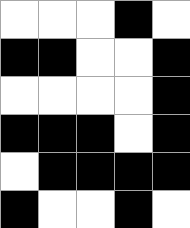[["white", "white", "white", "black", "white"], ["black", "black", "white", "white", "black"], ["white", "white", "white", "white", "black"], ["black", "black", "black", "white", "black"], ["white", "black", "black", "black", "black"], ["black", "white", "white", "black", "white"]]